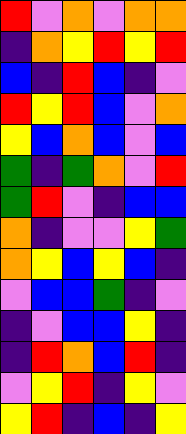[["red", "violet", "orange", "violet", "orange", "orange"], ["indigo", "orange", "yellow", "red", "yellow", "red"], ["blue", "indigo", "red", "blue", "indigo", "violet"], ["red", "yellow", "red", "blue", "violet", "orange"], ["yellow", "blue", "orange", "blue", "violet", "blue"], ["green", "indigo", "green", "orange", "violet", "red"], ["green", "red", "violet", "indigo", "blue", "blue"], ["orange", "indigo", "violet", "violet", "yellow", "green"], ["orange", "yellow", "blue", "yellow", "blue", "indigo"], ["violet", "blue", "blue", "green", "indigo", "violet"], ["indigo", "violet", "blue", "blue", "yellow", "indigo"], ["indigo", "red", "orange", "blue", "red", "indigo"], ["violet", "yellow", "red", "indigo", "yellow", "violet"], ["yellow", "red", "indigo", "blue", "indigo", "yellow"]]